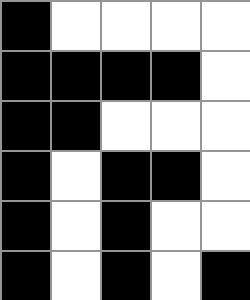[["black", "white", "white", "white", "white"], ["black", "black", "black", "black", "white"], ["black", "black", "white", "white", "white"], ["black", "white", "black", "black", "white"], ["black", "white", "black", "white", "white"], ["black", "white", "black", "white", "black"]]